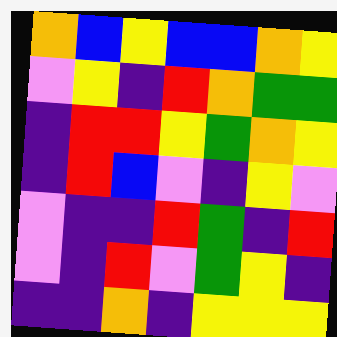[["orange", "blue", "yellow", "blue", "blue", "orange", "yellow"], ["violet", "yellow", "indigo", "red", "orange", "green", "green"], ["indigo", "red", "red", "yellow", "green", "orange", "yellow"], ["indigo", "red", "blue", "violet", "indigo", "yellow", "violet"], ["violet", "indigo", "indigo", "red", "green", "indigo", "red"], ["violet", "indigo", "red", "violet", "green", "yellow", "indigo"], ["indigo", "indigo", "orange", "indigo", "yellow", "yellow", "yellow"]]